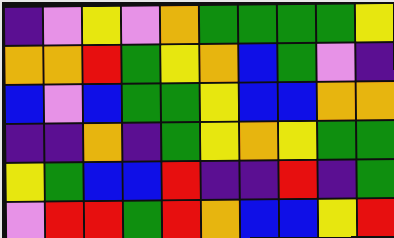[["indigo", "violet", "yellow", "violet", "orange", "green", "green", "green", "green", "yellow"], ["orange", "orange", "red", "green", "yellow", "orange", "blue", "green", "violet", "indigo"], ["blue", "violet", "blue", "green", "green", "yellow", "blue", "blue", "orange", "orange"], ["indigo", "indigo", "orange", "indigo", "green", "yellow", "orange", "yellow", "green", "green"], ["yellow", "green", "blue", "blue", "red", "indigo", "indigo", "red", "indigo", "green"], ["violet", "red", "red", "green", "red", "orange", "blue", "blue", "yellow", "red"]]